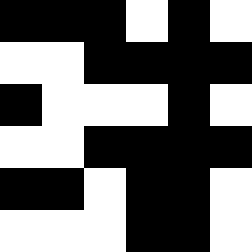[["black", "black", "black", "white", "black", "white"], ["white", "white", "black", "black", "black", "black"], ["black", "white", "white", "white", "black", "white"], ["white", "white", "black", "black", "black", "black"], ["black", "black", "white", "black", "black", "white"], ["white", "white", "white", "black", "black", "white"]]